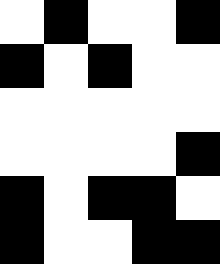[["white", "black", "white", "white", "black"], ["black", "white", "black", "white", "white"], ["white", "white", "white", "white", "white"], ["white", "white", "white", "white", "black"], ["black", "white", "black", "black", "white"], ["black", "white", "white", "black", "black"]]